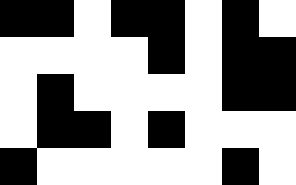[["black", "black", "white", "black", "black", "white", "black", "white"], ["white", "white", "white", "white", "black", "white", "black", "black"], ["white", "black", "white", "white", "white", "white", "black", "black"], ["white", "black", "black", "white", "black", "white", "white", "white"], ["black", "white", "white", "white", "white", "white", "black", "white"]]